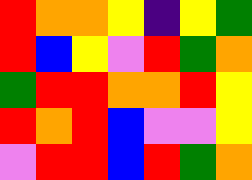[["red", "orange", "orange", "yellow", "indigo", "yellow", "green"], ["red", "blue", "yellow", "violet", "red", "green", "orange"], ["green", "red", "red", "orange", "orange", "red", "yellow"], ["red", "orange", "red", "blue", "violet", "violet", "yellow"], ["violet", "red", "red", "blue", "red", "green", "orange"]]